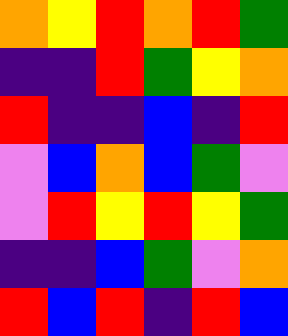[["orange", "yellow", "red", "orange", "red", "green"], ["indigo", "indigo", "red", "green", "yellow", "orange"], ["red", "indigo", "indigo", "blue", "indigo", "red"], ["violet", "blue", "orange", "blue", "green", "violet"], ["violet", "red", "yellow", "red", "yellow", "green"], ["indigo", "indigo", "blue", "green", "violet", "orange"], ["red", "blue", "red", "indigo", "red", "blue"]]